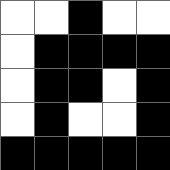[["white", "white", "black", "white", "white"], ["white", "black", "black", "black", "black"], ["white", "black", "black", "white", "black"], ["white", "black", "white", "white", "black"], ["black", "black", "black", "black", "black"]]